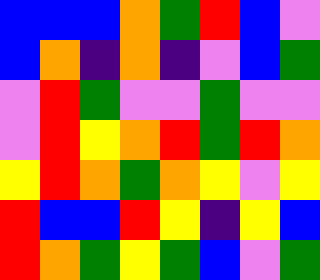[["blue", "blue", "blue", "orange", "green", "red", "blue", "violet"], ["blue", "orange", "indigo", "orange", "indigo", "violet", "blue", "green"], ["violet", "red", "green", "violet", "violet", "green", "violet", "violet"], ["violet", "red", "yellow", "orange", "red", "green", "red", "orange"], ["yellow", "red", "orange", "green", "orange", "yellow", "violet", "yellow"], ["red", "blue", "blue", "red", "yellow", "indigo", "yellow", "blue"], ["red", "orange", "green", "yellow", "green", "blue", "violet", "green"]]